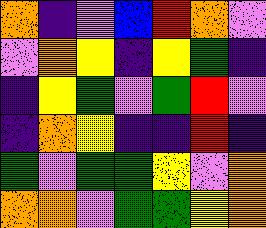[["orange", "indigo", "violet", "blue", "red", "orange", "violet"], ["violet", "orange", "yellow", "indigo", "yellow", "green", "indigo"], ["indigo", "yellow", "green", "violet", "green", "red", "violet"], ["indigo", "orange", "yellow", "indigo", "indigo", "red", "indigo"], ["green", "violet", "green", "green", "yellow", "violet", "orange"], ["orange", "orange", "violet", "green", "green", "yellow", "orange"]]